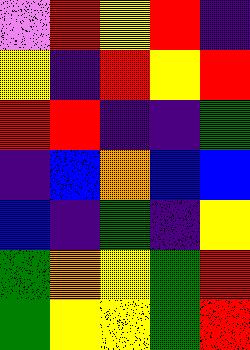[["violet", "red", "yellow", "red", "indigo"], ["yellow", "indigo", "red", "yellow", "red"], ["red", "red", "indigo", "indigo", "green"], ["indigo", "blue", "orange", "blue", "blue"], ["blue", "indigo", "green", "indigo", "yellow"], ["green", "orange", "yellow", "green", "red"], ["green", "yellow", "yellow", "green", "red"]]